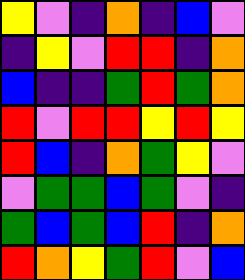[["yellow", "violet", "indigo", "orange", "indigo", "blue", "violet"], ["indigo", "yellow", "violet", "red", "red", "indigo", "orange"], ["blue", "indigo", "indigo", "green", "red", "green", "orange"], ["red", "violet", "red", "red", "yellow", "red", "yellow"], ["red", "blue", "indigo", "orange", "green", "yellow", "violet"], ["violet", "green", "green", "blue", "green", "violet", "indigo"], ["green", "blue", "green", "blue", "red", "indigo", "orange"], ["red", "orange", "yellow", "green", "red", "violet", "blue"]]